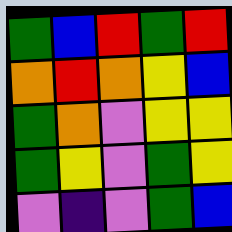[["green", "blue", "red", "green", "red"], ["orange", "red", "orange", "yellow", "blue"], ["green", "orange", "violet", "yellow", "yellow"], ["green", "yellow", "violet", "green", "yellow"], ["violet", "indigo", "violet", "green", "blue"]]